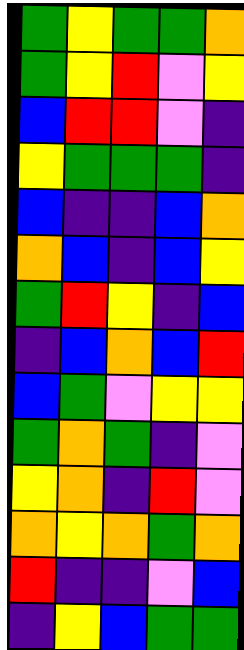[["green", "yellow", "green", "green", "orange"], ["green", "yellow", "red", "violet", "yellow"], ["blue", "red", "red", "violet", "indigo"], ["yellow", "green", "green", "green", "indigo"], ["blue", "indigo", "indigo", "blue", "orange"], ["orange", "blue", "indigo", "blue", "yellow"], ["green", "red", "yellow", "indigo", "blue"], ["indigo", "blue", "orange", "blue", "red"], ["blue", "green", "violet", "yellow", "yellow"], ["green", "orange", "green", "indigo", "violet"], ["yellow", "orange", "indigo", "red", "violet"], ["orange", "yellow", "orange", "green", "orange"], ["red", "indigo", "indigo", "violet", "blue"], ["indigo", "yellow", "blue", "green", "green"]]